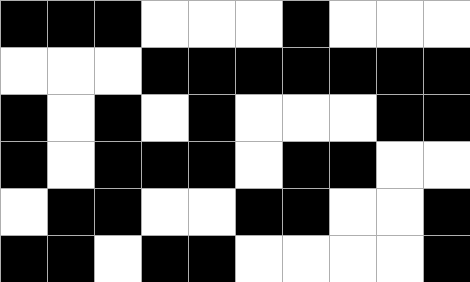[["black", "black", "black", "white", "white", "white", "black", "white", "white", "white"], ["white", "white", "white", "black", "black", "black", "black", "black", "black", "black"], ["black", "white", "black", "white", "black", "white", "white", "white", "black", "black"], ["black", "white", "black", "black", "black", "white", "black", "black", "white", "white"], ["white", "black", "black", "white", "white", "black", "black", "white", "white", "black"], ["black", "black", "white", "black", "black", "white", "white", "white", "white", "black"]]